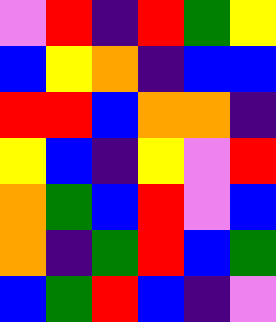[["violet", "red", "indigo", "red", "green", "yellow"], ["blue", "yellow", "orange", "indigo", "blue", "blue"], ["red", "red", "blue", "orange", "orange", "indigo"], ["yellow", "blue", "indigo", "yellow", "violet", "red"], ["orange", "green", "blue", "red", "violet", "blue"], ["orange", "indigo", "green", "red", "blue", "green"], ["blue", "green", "red", "blue", "indigo", "violet"]]